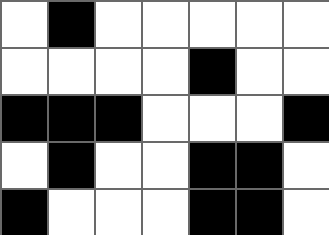[["white", "black", "white", "white", "white", "white", "white"], ["white", "white", "white", "white", "black", "white", "white"], ["black", "black", "black", "white", "white", "white", "black"], ["white", "black", "white", "white", "black", "black", "white"], ["black", "white", "white", "white", "black", "black", "white"]]